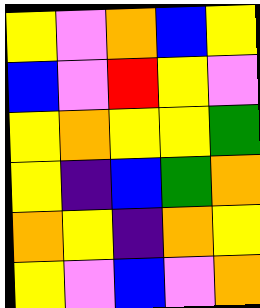[["yellow", "violet", "orange", "blue", "yellow"], ["blue", "violet", "red", "yellow", "violet"], ["yellow", "orange", "yellow", "yellow", "green"], ["yellow", "indigo", "blue", "green", "orange"], ["orange", "yellow", "indigo", "orange", "yellow"], ["yellow", "violet", "blue", "violet", "orange"]]